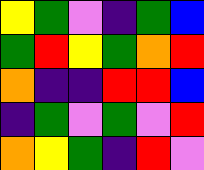[["yellow", "green", "violet", "indigo", "green", "blue"], ["green", "red", "yellow", "green", "orange", "red"], ["orange", "indigo", "indigo", "red", "red", "blue"], ["indigo", "green", "violet", "green", "violet", "red"], ["orange", "yellow", "green", "indigo", "red", "violet"]]